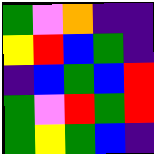[["green", "violet", "orange", "indigo", "indigo"], ["yellow", "red", "blue", "green", "indigo"], ["indigo", "blue", "green", "blue", "red"], ["green", "violet", "red", "green", "red"], ["green", "yellow", "green", "blue", "indigo"]]